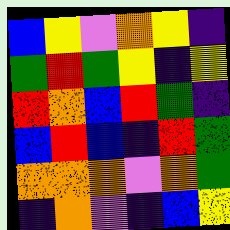[["blue", "yellow", "violet", "orange", "yellow", "indigo"], ["green", "red", "green", "yellow", "indigo", "yellow"], ["red", "orange", "blue", "red", "green", "indigo"], ["blue", "red", "blue", "indigo", "red", "green"], ["orange", "orange", "orange", "violet", "orange", "green"], ["indigo", "orange", "violet", "indigo", "blue", "yellow"]]